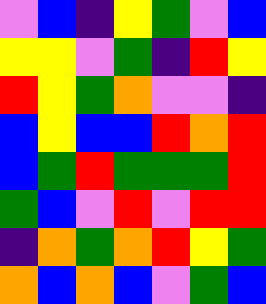[["violet", "blue", "indigo", "yellow", "green", "violet", "blue"], ["yellow", "yellow", "violet", "green", "indigo", "red", "yellow"], ["red", "yellow", "green", "orange", "violet", "violet", "indigo"], ["blue", "yellow", "blue", "blue", "red", "orange", "red"], ["blue", "green", "red", "green", "green", "green", "red"], ["green", "blue", "violet", "red", "violet", "red", "red"], ["indigo", "orange", "green", "orange", "red", "yellow", "green"], ["orange", "blue", "orange", "blue", "violet", "green", "blue"]]